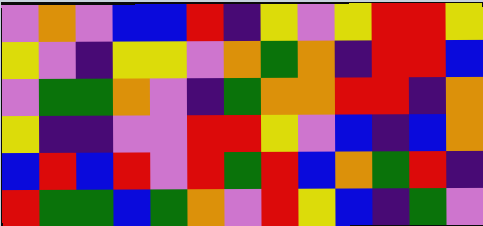[["violet", "orange", "violet", "blue", "blue", "red", "indigo", "yellow", "violet", "yellow", "red", "red", "yellow"], ["yellow", "violet", "indigo", "yellow", "yellow", "violet", "orange", "green", "orange", "indigo", "red", "red", "blue"], ["violet", "green", "green", "orange", "violet", "indigo", "green", "orange", "orange", "red", "red", "indigo", "orange"], ["yellow", "indigo", "indigo", "violet", "violet", "red", "red", "yellow", "violet", "blue", "indigo", "blue", "orange"], ["blue", "red", "blue", "red", "violet", "red", "green", "red", "blue", "orange", "green", "red", "indigo"], ["red", "green", "green", "blue", "green", "orange", "violet", "red", "yellow", "blue", "indigo", "green", "violet"]]